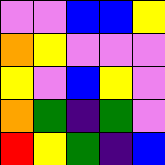[["violet", "violet", "blue", "blue", "yellow"], ["orange", "yellow", "violet", "violet", "violet"], ["yellow", "violet", "blue", "yellow", "violet"], ["orange", "green", "indigo", "green", "violet"], ["red", "yellow", "green", "indigo", "blue"]]